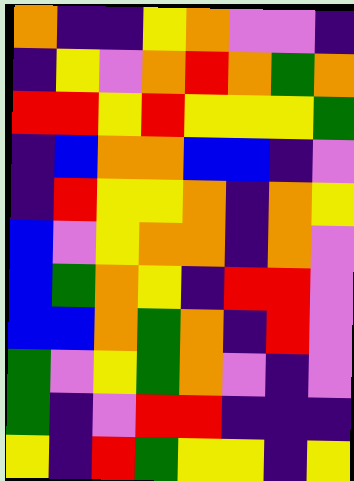[["orange", "indigo", "indigo", "yellow", "orange", "violet", "violet", "indigo"], ["indigo", "yellow", "violet", "orange", "red", "orange", "green", "orange"], ["red", "red", "yellow", "red", "yellow", "yellow", "yellow", "green"], ["indigo", "blue", "orange", "orange", "blue", "blue", "indigo", "violet"], ["indigo", "red", "yellow", "yellow", "orange", "indigo", "orange", "yellow"], ["blue", "violet", "yellow", "orange", "orange", "indigo", "orange", "violet"], ["blue", "green", "orange", "yellow", "indigo", "red", "red", "violet"], ["blue", "blue", "orange", "green", "orange", "indigo", "red", "violet"], ["green", "violet", "yellow", "green", "orange", "violet", "indigo", "violet"], ["green", "indigo", "violet", "red", "red", "indigo", "indigo", "indigo"], ["yellow", "indigo", "red", "green", "yellow", "yellow", "indigo", "yellow"]]